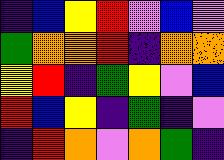[["indigo", "blue", "yellow", "red", "violet", "blue", "violet"], ["green", "orange", "orange", "red", "indigo", "orange", "orange"], ["yellow", "red", "indigo", "green", "yellow", "violet", "blue"], ["red", "blue", "yellow", "indigo", "green", "indigo", "violet"], ["indigo", "red", "orange", "violet", "orange", "green", "indigo"]]